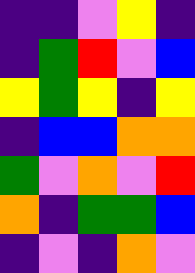[["indigo", "indigo", "violet", "yellow", "indigo"], ["indigo", "green", "red", "violet", "blue"], ["yellow", "green", "yellow", "indigo", "yellow"], ["indigo", "blue", "blue", "orange", "orange"], ["green", "violet", "orange", "violet", "red"], ["orange", "indigo", "green", "green", "blue"], ["indigo", "violet", "indigo", "orange", "violet"]]